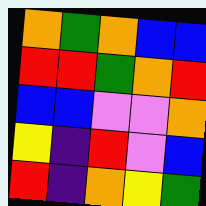[["orange", "green", "orange", "blue", "blue"], ["red", "red", "green", "orange", "red"], ["blue", "blue", "violet", "violet", "orange"], ["yellow", "indigo", "red", "violet", "blue"], ["red", "indigo", "orange", "yellow", "green"]]